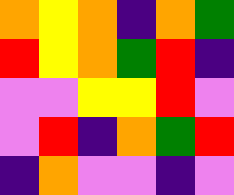[["orange", "yellow", "orange", "indigo", "orange", "green"], ["red", "yellow", "orange", "green", "red", "indigo"], ["violet", "violet", "yellow", "yellow", "red", "violet"], ["violet", "red", "indigo", "orange", "green", "red"], ["indigo", "orange", "violet", "violet", "indigo", "violet"]]